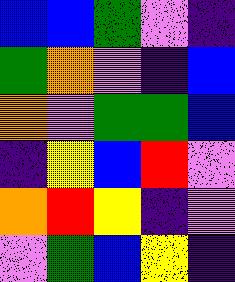[["blue", "blue", "green", "violet", "indigo"], ["green", "orange", "violet", "indigo", "blue"], ["orange", "violet", "green", "green", "blue"], ["indigo", "yellow", "blue", "red", "violet"], ["orange", "red", "yellow", "indigo", "violet"], ["violet", "green", "blue", "yellow", "indigo"]]